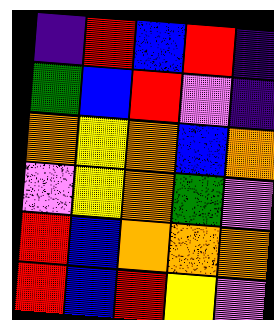[["indigo", "red", "blue", "red", "indigo"], ["green", "blue", "red", "violet", "indigo"], ["orange", "yellow", "orange", "blue", "orange"], ["violet", "yellow", "orange", "green", "violet"], ["red", "blue", "orange", "orange", "orange"], ["red", "blue", "red", "yellow", "violet"]]